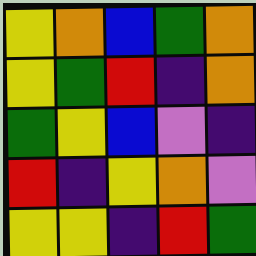[["yellow", "orange", "blue", "green", "orange"], ["yellow", "green", "red", "indigo", "orange"], ["green", "yellow", "blue", "violet", "indigo"], ["red", "indigo", "yellow", "orange", "violet"], ["yellow", "yellow", "indigo", "red", "green"]]